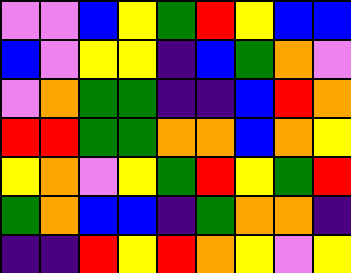[["violet", "violet", "blue", "yellow", "green", "red", "yellow", "blue", "blue"], ["blue", "violet", "yellow", "yellow", "indigo", "blue", "green", "orange", "violet"], ["violet", "orange", "green", "green", "indigo", "indigo", "blue", "red", "orange"], ["red", "red", "green", "green", "orange", "orange", "blue", "orange", "yellow"], ["yellow", "orange", "violet", "yellow", "green", "red", "yellow", "green", "red"], ["green", "orange", "blue", "blue", "indigo", "green", "orange", "orange", "indigo"], ["indigo", "indigo", "red", "yellow", "red", "orange", "yellow", "violet", "yellow"]]